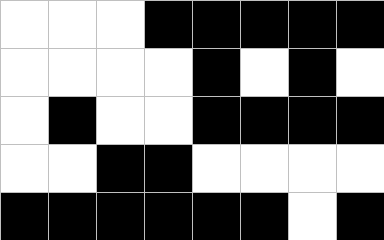[["white", "white", "white", "black", "black", "black", "black", "black"], ["white", "white", "white", "white", "black", "white", "black", "white"], ["white", "black", "white", "white", "black", "black", "black", "black"], ["white", "white", "black", "black", "white", "white", "white", "white"], ["black", "black", "black", "black", "black", "black", "white", "black"]]